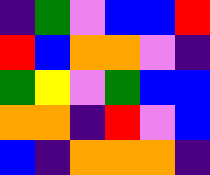[["indigo", "green", "violet", "blue", "blue", "red"], ["red", "blue", "orange", "orange", "violet", "indigo"], ["green", "yellow", "violet", "green", "blue", "blue"], ["orange", "orange", "indigo", "red", "violet", "blue"], ["blue", "indigo", "orange", "orange", "orange", "indigo"]]